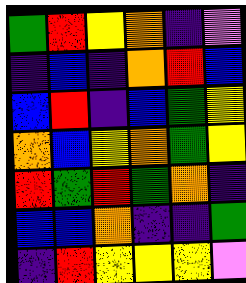[["green", "red", "yellow", "orange", "indigo", "violet"], ["indigo", "blue", "indigo", "orange", "red", "blue"], ["blue", "red", "indigo", "blue", "green", "yellow"], ["orange", "blue", "yellow", "orange", "green", "yellow"], ["red", "green", "red", "green", "orange", "indigo"], ["blue", "blue", "orange", "indigo", "indigo", "green"], ["indigo", "red", "yellow", "yellow", "yellow", "violet"]]